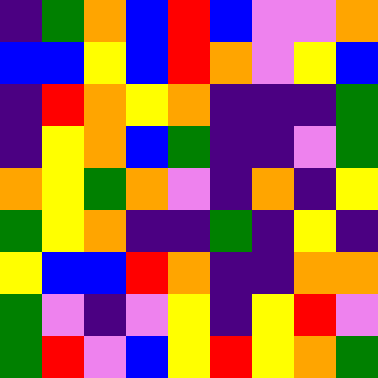[["indigo", "green", "orange", "blue", "red", "blue", "violet", "violet", "orange"], ["blue", "blue", "yellow", "blue", "red", "orange", "violet", "yellow", "blue"], ["indigo", "red", "orange", "yellow", "orange", "indigo", "indigo", "indigo", "green"], ["indigo", "yellow", "orange", "blue", "green", "indigo", "indigo", "violet", "green"], ["orange", "yellow", "green", "orange", "violet", "indigo", "orange", "indigo", "yellow"], ["green", "yellow", "orange", "indigo", "indigo", "green", "indigo", "yellow", "indigo"], ["yellow", "blue", "blue", "red", "orange", "indigo", "indigo", "orange", "orange"], ["green", "violet", "indigo", "violet", "yellow", "indigo", "yellow", "red", "violet"], ["green", "red", "violet", "blue", "yellow", "red", "yellow", "orange", "green"]]